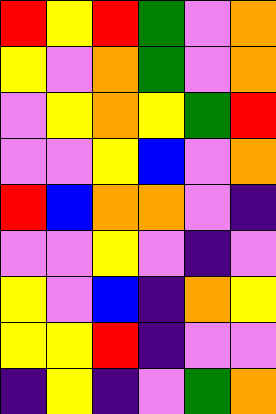[["red", "yellow", "red", "green", "violet", "orange"], ["yellow", "violet", "orange", "green", "violet", "orange"], ["violet", "yellow", "orange", "yellow", "green", "red"], ["violet", "violet", "yellow", "blue", "violet", "orange"], ["red", "blue", "orange", "orange", "violet", "indigo"], ["violet", "violet", "yellow", "violet", "indigo", "violet"], ["yellow", "violet", "blue", "indigo", "orange", "yellow"], ["yellow", "yellow", "red", "indigo", "violet", "violet"], ["indigo", "yellow", "indigo", "violet", "green", "orange"]]